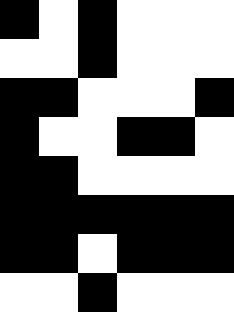[["black", "white", "black", "white", "white", "white"], ["white", "white", "black", "white", "white", "white"], ["black", "black", "white", "white", "white", "black"], ["black", "white", "white", "black", "black", "white"], ["black", "black", "white", "white", "white", "white"], ["black", "black", "black", "black", "black", "black"], ["black", "black", "white", "black", "black", "black"], ["white", "white", "black", "white", "white", "white"]]